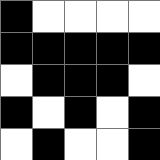[["black", "white", "white", "white", "white"], ["black", "black", "black", "black", "black"], ["white", "black", "black", "black", "white"], ["black", "white", "black", "white", "black"], ["white", "black", "white", "white", "black"]]